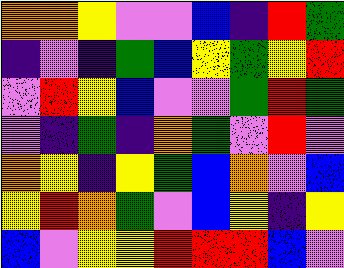[["orange", "orange", "yellow", "violet", "violet", "blue", "indigo", "red", "green"], ["indigo", "violet", "indigo", "green", "blue", "yellow", "green", "yellow", "red"], ["violet", "red", "yellow", "blue", "violet", "violet", "green", "red", "green"], ["violet", "indigo", "green", "indigo", "orange", "green", "violet", "red", "violet"], ["orange", "yellow", "indigo", "yellow", "green", "blue", "orange", "violet", "blue"], ["yellow", "red", "orange", "green", "violet", "blue", "yellow", "indigo", "yellow"], ["blue", "violet", "yellow", "yellow", "red", "red", "red", "blue", "violet"]]